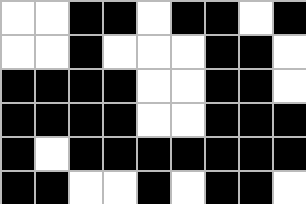[["white", "white", "black", "black", "white", "black", "black", "white", "black"], ["white", "white", "black", "white", "white", "white", "black", "black", "white"], ["black", "black", "black", "black", "white", "white", "black", "black", "white"], ["black", "black", "black", "black", "white", "white", "black", "black", "black"], ["black", "white", "black", "black", "black", "black", "black", "black", "black"], ["black", "black", "white", "white", "black", "white", "black", "black", "white"]]